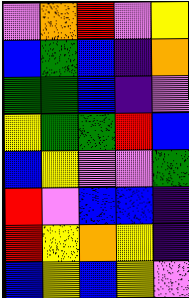[["violet", "orange", "red", "violet", "yellow"], ["blue", "green", "blue", "indigo", "orange"], ["green", "green", "blue", "indigo", "violet"], ["yellow", "green", "green", "red", "blue"], ["blue", "yellow", "violet", "violet", "green"], ["red", "violet", "blue", "blue", "indigo"], ["red", "yellow", "orange", "yellow", "indigo"], ["blue", "yellow", "blue", "yellow", "violet"]]